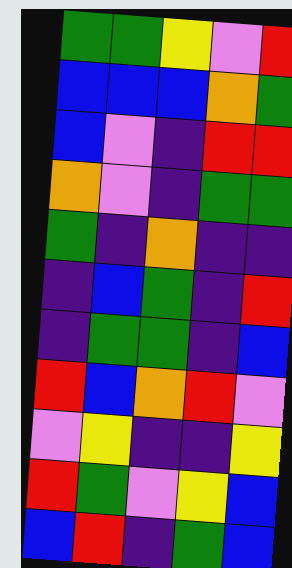[["green", "green", "yellow", "violet", "red"], ["blue", "blue", "blue", "orange", "green"], ["blue", "violet", "indigo", "red", "red"], ["orange", "violet", "indigo", "green", "green"], ["green", "indigo", "orange", "indigo", "indigo"], ["indigo", "blue", "green", "indigo", "red"], ["indigo", "green", "green", "indigo", "blue"], ["red", "blue", "orange", "red", "violet"], ["violet", "yellow", "indigo", "indigo", "yellow"], ["red", "green", "violet", "yellow", "blue"], ["blue", "red", "indigo", "green", "blue"]]